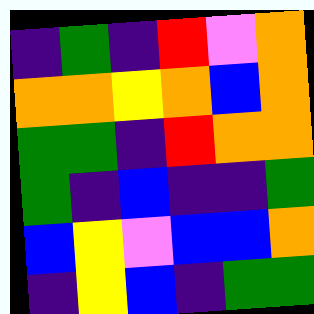[["indigo", "green", "indigo", "red", "violet", "orange"], ["orange", "orange", "yellow", "orange", "blue", "orange"], ["green", "green", "indigo", "red", "orange", "orange"], ["green", "indigo", "blue", "indigo", "indigo", "green"], ["blue", "yellow", "violet", "blue", "blue", "orange"], ["indigo", "yellow", "blue", "indigo", "green", "green"]]